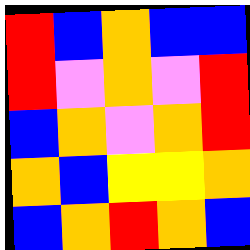[["red", "blue", "orange", "blue", "blue"], ["red", "violet", "orange", "violet", "red"], ["blue", "orange", "violet", "orange", "red"], ["orange", "blue", "yellow", "yellow", "orange"], ["blue", "orange", "red", "orange", "blue"]]